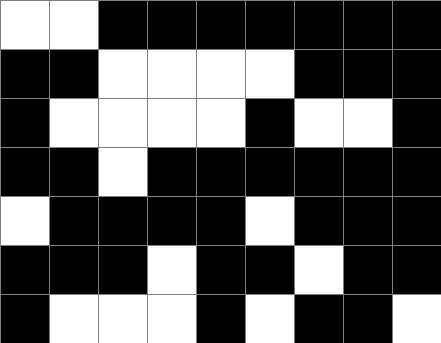[["white", "white", "black", "black", "black", "black", "black", "black", "black"], ["black", "black", "white", "white", "white", "white", "black", "black", "black"], ["black", "white", "white", "white", "white", "black", "white", "white", "black"], ["black", "black", "white", "black", "black", "black", "black", "black", "black"], ["white", "black", "black", "black", "black", "white", "black", "black", "black"], ["black", "black", "black", "white", "black", "black", "white", "black", "black"], ["black", "white", "white", "white", "black", "white", "black", "black", "white"]]